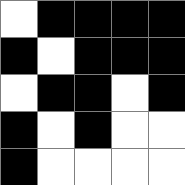[["white", "black", "black", "black", "black"], ["black", "white", "black", "black", "black"], ["white", "black", "black", "white", "black"], ["black", "white", "black", "white", "white"], ["black", "white", "white", "white", "white"]]